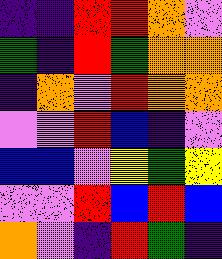[["indigo", "indigo", "red", "red", "orange", "violet"], ["green", "indigo", "red", "green", "orange", "orange"], ["indigo", "orange", "violet", "red", "orange", "orange"], ["violet", "violet", "red", "blue", "indigo", "violet"], ["blue", "blue", "violet", "yellow", "green", "yellow"], ["violet", "violet", "red", "blue", "red", "blue"], ["orange", "violet", "indigo", "red", "green", "indigo"]]